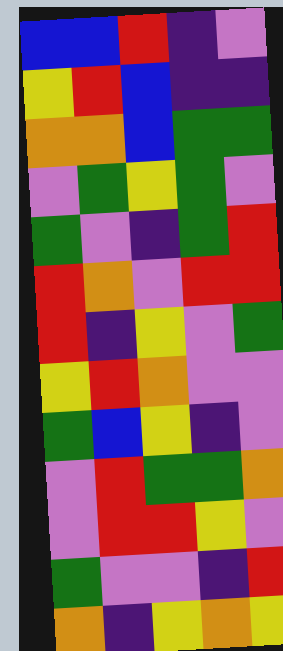[["blue", "blue", "red", "indigo", "violet"], ["yellow", "red", "blue", "indigo", "indigo"], ["orange", "orange", "blue", "green", "green"], ["violet", "green", "yellow", "green", "violet"], ["green", "violet", "indigo", "green", "red"], ["red", "orange", "violet", "red", "red"], ["red", "indigo", "yellow", "violet", "green"], ["yellow", "red", "orange", "violet", "violet"], ["green", "blue", "yellow", "indigo", "violet"], ["violet", "red", "green", "green", "orange"], ["violet", "red", "red", "yellow", "violet"], ["green", "violet", "violet", "indigo", "red"], ["orange", "indigo", "yellow", "orange", "yellow"]]